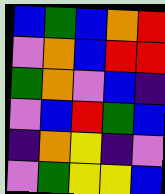[["blue", "green", "blue", "orange", "red"], ["violet", "orange", "blue", "red", "red"], ["green", "orange", "violet", "blue", "indigo"], ["violet", "blue", "red", "green", "blue"], ["indigo", "orange", "yellow", "indigo", "violet"], ["violet", "green", "yellow", "yellow", "blue"]]